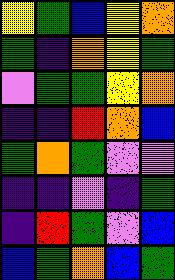[["yellow", "green", "blue", "yellow", "orange"], ["green", "indigo", "orange", "yellow", "green"], ["violet", "green", "green", "yellow", "orange"], ["indigo", "indigo", "red", "orange", "blue"], ["green", "orange", "green", "violet", "violet"], ["indigo", "indigo", "violet", "indigo", "green"], ["indigo", "red", "green", "violet", "blue"], ["blue", "green", "orange", "blue", "green"]]